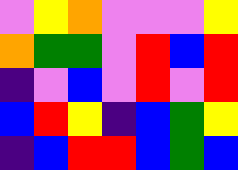[["violet", "yellow", "orange", "violet", "violet", "violet", "yellow"], ["orange", "green", "green", "violet", "red", "blue", "red"], ["indigo", "violet", "blue", "violet", "red", "violet", "red"], ["blue", "red", "yellow", "indigo", "blue", "green", "yellow"], ["indigo", "blue", "red", "red", "blue", "green", "blue"]]